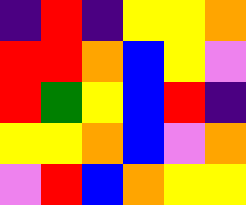[["indigo", "red", "indigo", "yellow", "yellow", "orange"], ["red", "red", "orange", "blue", "yellow", "violet"], ["red", "green", "yellow", "blue", "red", "indigo"], ["yellow", "yellow", "orange", "blue", "violet", "orange"], ["violet", "red", "blue", "orange", "yellow", "yellow"]]